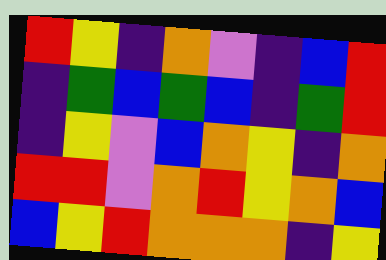[["red", "yellow", "indigo", "orange", "violet", "indigo", "blue", "red"], ["indigo", "green", "blue", "green", "blue", "indigo", "green", "red"], ["indigo", "yellow", "violet", "blue", "orange", "yellow", "indigo", "orange"], ["red", "red", "violet", "orange", "red", "yellow", "orange", "blue"], ["blue", "yellow", "red", "orange", "orange", "orange", "indigo", "yellow"]]